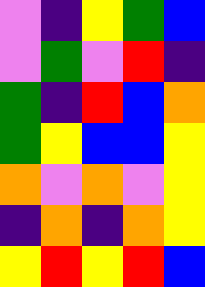[["violet", "indigo", "yellow", "green", "blue"], ["violet", "green", "violet", "red", "indigo"], ["green", "indigo", "red", "blue", "orange"], ["green", "yellow", "blue", "blue", "yellow"], ["orange", "violet", "orange", "violet", "yellow"], ["indigo", "orange", "indigo", "orange", "yellow"], ["yellow", "red", "yellow", "red", "blue"]]